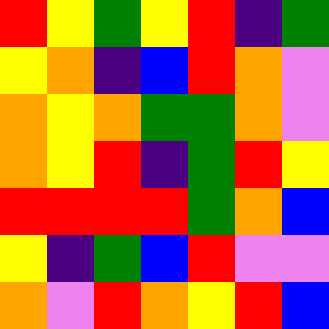[["red", "yellow", "green", "yellow", "red", "indigo", "green"], ["yellow", "orange", "indigo", "blue", "red", "orange", "violet"], ["orange", "yellow", "orange", "green", "green", "orange", "violet"], ["orange", "yellow", "red", "indigo", "green", "red", "yellow"], ["red", "red", "red", "red", "green", "orange", "blue"], ["yellow", "indigo", "green", "blue", "red", "violet", "violet"], ["orange", "violet", "red", "orange", "yellow", "red", "blue"]]